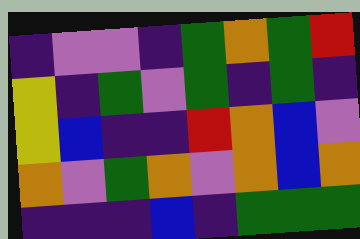[["indigo", "violet", "violet", "indigo", "green", "orange", "green", "red"], ["yellow", "indigo", "green", "violet", "green", "indigo", "green", "indigo"], ["yellow", "blue", "indigo", "indigo", "red", "orange", "blue", "violet"], ["orange", "violet", "green", "orange", "violet", "orange", "blue", "orange"], ["indigo", "indigo", "indigo", "blue", "indigo", "green", "green", "green"]]